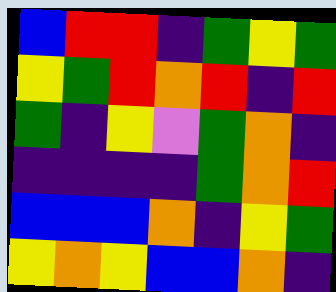[["blue", "red", "red", "indigo", "green", "yellow", "green"], ["yellow", "green", "red", "orange", "red", "indigo", "red"], ["green", "indigo", "yellow", "violet", "green", "orange", "indigo"], ["indigo", "indigo", "indigo", "indigo", "green", "orange", "red"], ["blue", "blue", "blue", "orange", "indigo", "yellow", "green"], ["yellow", "orange", "yellow", "blue", "blue", "orange", "indigo"]]